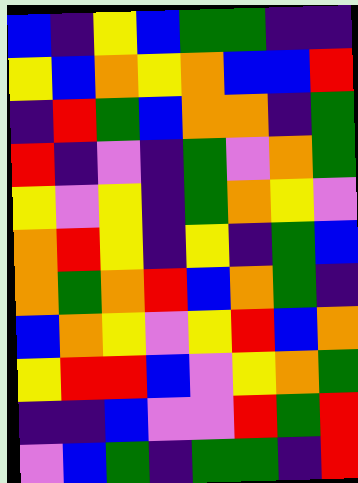[["blue", "indigo", "yellow", "blue", "green", "green", "indigo", "indigo"], ["yellow", "blue", "orange", "yellow", "orange", "blue", "blue", "red"], ["indigo", "red", "green", "blue", "orange", "orange", "indigo", "green"], ["red", "indigo", "violet", "indigo", "green", "violet", "orange", "green"], ["yellow", "violet", "yellow", "indigo", "green", "orange", "yellow", "violet"], ["orange", "red", "yellow", "indigo", "yellow", "indigo", "green", "blue"], ["orange", "green", "orange", "red", "blue", "orange", "green", "indigo"], ["blue", "orange", "yellow", "violet", "yellow", "red", "blue", "orange"], ["yellow", "red", "red", "blue", "violet", "yellow", "orange", "green"], ["indigo", "indigo", "blue", "violet", "violet", "red", "green", "red"], ["violet", "blue", "green", "indigo", "green", "green", "indigo", "red"]]